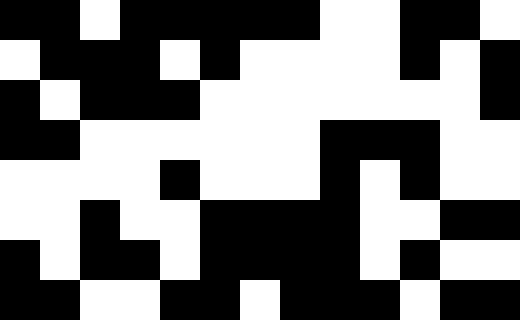[["black", "black", "white", "black", "black", "black", "black", "black", "white", "white", "black", "black", "white"], ["white", "black", "black", "black", "white", "black", "white", "white", "white", "white", "black", "white", "black"], ["black", "white", "black", "black", "black", "white", "white", "white", "white", "white", "white", "white", "black"], ["black", "black", "white", "white", "white", "white", "white", "white", "black", "black", "black", "white", "white"], ["white", "white", "white", "white", "black", "white", "white", "white", "black", "white", "black", "white", "white"], ["white", "white", "black", "white", "white", "black", "black", "black", "black", "white", "white", "black", "black"], ["black", "white", "black", "black", "white", "black", "black", "black", "black", "white", "black", "white", "white"], ["black", "black", "white", "white", "black", "black", "white", "black", "black", "black", "white", "black", "black"]]